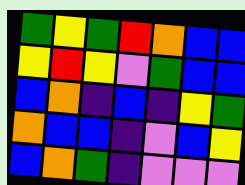[["green", "yellow", "green", "red", "orange", "blue", "blue"], ["yellow", "red", "yellow", "violet", "green", "blue", "blue"], ["blue", "orange", "indigo", "blue", "indigo", "yellow", "green"], ["orange", "blue", "blue", "indigo", "violet", "blue", "yellow"], ["blue", "orange", "green", "indigo", "violet", "violet", "violet"]]